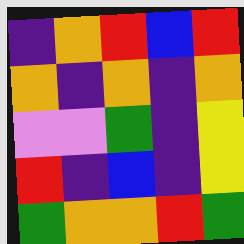[["indigo", "orange", "red", "blue", "red"], ["orange", "indigo", "orange", "indigo", "orange"], ["violet", "violet", "green", "indigo", "yellow"], ["red", "indigo", "blue", "indigo", "yellow"], ["green", "orange", "orange", "red", "green"]]